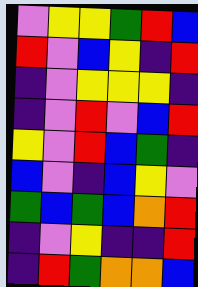[["violet", "yellow", "yellow", "green", "red", "blue"], ["red", "violet", "blue", "yellow", "indigo", "red"], ["indigo", "violet", "yellow", "yellow", "yellow", "indigo"], ["indigo", "violet", "red", "violet", "blue", "red"], ["yellow", "violet", "red", "blue", "green", "indigo"], ["blue", "violet", "indigo", "blue", "yellow", "violet"], ["green", "blue", "green", "blue", "orange", "red"], ["indigo", "violet", "yellow", "indigo", "indigo", "red"], ["indigo", "red", "green", "orange", "orange", "blue"]]